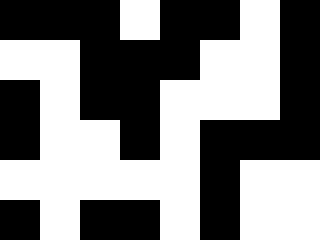[["black", "black", "black", "white", "black", "black", "white", "black"], ["white", "white", "black", "black", "black", "white", "white", "black"], ["black", "white", "black", "black", "white", "white", "white", "black"], ["black", "white", "white", "black", "white", "black", "black", "black"], ["white", "white", "white", "white", "white", "black", "white", "white"], ["black", "white", "black", "black", "white", "black", "white", "white"]]